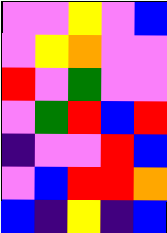[["violet", "violet", "yellow", "violet", "blue"], ["violet", "yellow", "orange", "violet", "violet"], ["red", "violet", "green", "violet", "violet"], ["violet", "green", "red", "blue", "red"], ["indigo", "violet", "violet", "red", "blue"], ["violet", "blue", "red", "red", "orange"], ["blue", "indigo", "yellow", "indigo", "blue"]]